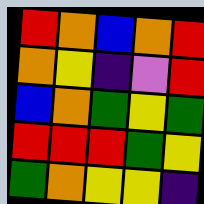[["red", "orange", "blue", "orange", "red"], ["orange", "yellow", "indigo", "violet", "red"], ["blue", "orange", "green", "yellow", "green"], ["red", "red", "red", "green", "yellow"], ["green", "orange", "yellow", "yellow", "indigo"]]